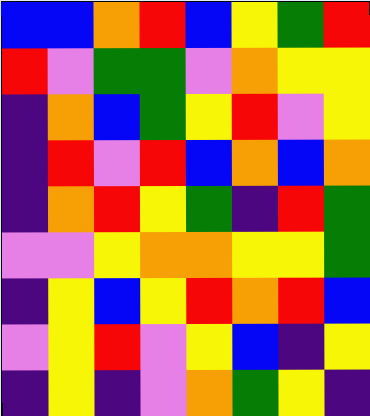[["blue", "blue", "orange", "red", "blue", "yellow", "green", "red"], ["red", "violet", "green", "green", "violet", "orange", "yellow", "yellow"], ["indigo", "orange", "blue", "green", "yellow", "red", "violet", "yellow"], ["indigo", "red", "violet", "red", "blue", "orange", "blue", "orange"], ["indigo", "orange", "red", "yellow", "green", "indigo", "red", "green"], ["violet", "violet", "yellow", "orange", "orange", "yellow", "yellow", "green"], ["indigo", "yellow", "blue", "yellow", "red", "orange", "red", "blue"], ["violet", "yellow", "red", "violet", "yellow", "blue", "indigo", "yellow"], ["indigo", "yellow", "indigo", "violet", "orange", "green", "yellow", "indigo"]]